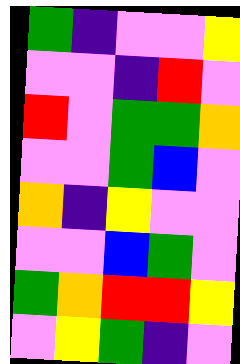[["green", "indigo", "violet", "violet", "yellow"], ["violet", "violet", "indigo", "red", "violet"], ["red", "violet", "green", "green", "orange"], ["violet", "violet", "green", "blue", "violet"], ["orange", "indigo", "yellow", "violet", "violet"], ["violet", "violet", "blue", "green", "violet"], ["green", "orange", "red", "red", "yellow"], ["violet", "yellow", "green", "indigo", "violet"]]